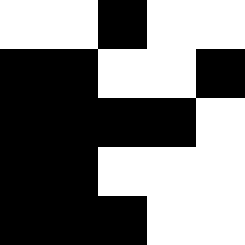[["white", "white", "black", "white", "white"], ["black", "black", "white", "white", "black"], ["black", "black", "black", "black", "white"], ["black", "black", "white", "white", "white"], ["black", "black", "black", "white", "white"]]